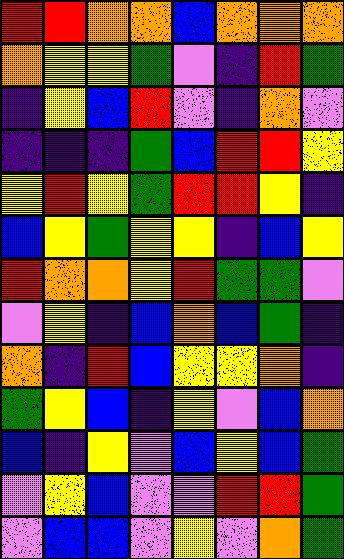[["red", "red", "orange", "orange", "blue", "orange", "orange", "orange"], ["orange", "yellow", "yellow", "green", "violet", "indigo", "red", "green"], ["indigo", "yellow", "blue", "red", "violet", "indigo", "orange", "violet"], ["indigo", "indigo", "indigo", "green", "blue", "red", "red", "yellow"], ["yellow", "red", "yellow", "green", "red", "red", "yellow", "indigo"], ["blue", "yellow", "green", "yellow", "yellow", "indigo", "blue", "yellow"], ["red", "orange", "orange", "yellow", "red", "green", "green", "violet"], ["violet", "yellow", "indigo", "blue", "orange", "blue", "green", "indigo"], ["orange", "indigo", "red", "blue", "yellow", "yellow", "orange", "indigo"], ["green", "yellow", "blue", "indigo", "yellow", "violet", "blue", "orange"], ["blue", "indigo", "yellow", "violet", "blue", "yellow", "blue", "green"], ["violet", "yellow", "blue", "violet", "violet", "red", "red", "green"], ["violet", "blue", "blue", "violet", "yellow", "violet", "orange", "green"]]